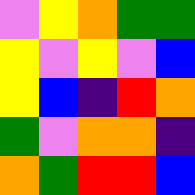[["violet", "yellow", "orange", "green", "green"], ["yellow", "violet", "yellow", "violet", "blue"], ["yellow", "blue", "indigo", "red", "orange"], ["green", "violet", "orange", "orange", "indigo"], ["orange", "green", "red", "red", "blue"]]